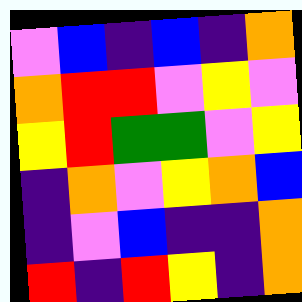[["violet", "blue", "indigo", "blue", "indigo", "orange"], ["orange", "red", "red", "violet", "yellow", "violet"], ["yellow", "red", "green", "green", "violet", "yellow"], ["indigo", "orange", "violet", "yellow", "orange", "blue"], ["indigo", "violet", "blue", "indigo", "indigo", "orange"], ["red", "indigo", "red", "yellow", "indigo", "orange"]]